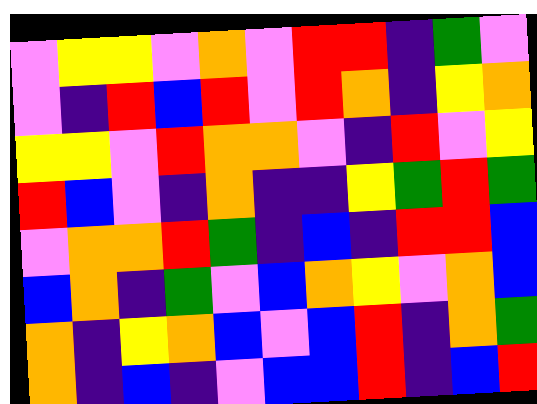[["violet", "yellow", "yellow", "violet", "orange", "violet", "red", "red", "indigo", "green", "violet"], ["violet", "indigo", "red", "blue", "red", "violet", "red", "orange", "indigo", "yellow", "orange"], ["yellow", "yellow", "violet", "red", "orange", "orange", "violet", "indigo", "red", "violet", "yellow"], ["red", "blue", "violet", "indigo", "orange", "indigo", "indigo", "yellow", "green", "red", "green"], ["violet", "orange", "orange", "red", "green", "indigo", "blue", "indigo", "red", "red", "blue"], ["blue", "orange", "indigo", "green", "violet", "blue", "orange", "yellow", "violet", "orange", "blue"], ["orange", "indigo", "yellow", "orange", "blue", "violet", "blue", "red", "indigo", "orange", "green"], ["orange", "indigo", "blue", "indigo", "violet", "blue", "blue", "red", "indigo", "blue", "red"]]